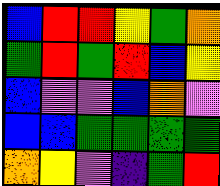[["blue", "red", "red", "yellow", "green", "orange"], ["green", "red", "green", "red", "blue", "yellow"], ["blue", "violet", "violet", "blue", "orange", "violet"], ["blue", "blue", "green", "green", "green", "green"], ["orange", "yellow", "violet", "indigo", "green", "red"]]